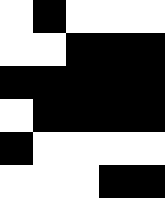[["white", "black", "white", "white", "white"], ["white", "white", "black", "black", "black"], ["black", "black", "black", "black", "black"], ["white", "black", "black", "black", "black"], ["black", "white", "white", "white", "white"], ["white", "white", "white", "black", "black"]]